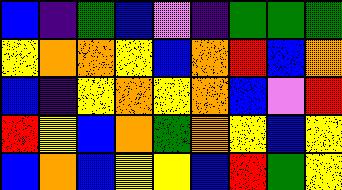[["blue", "indigo", "green", "blue", "violet", "indigo", "green", "green", "green"], ["yellow", "orange", "orange", "yellow", "blue", "orange", "red", "blue", "orange"], ["blue", "indigo", "yellow", "orange", "yellow", "orange", "blue", "violet", "red"], ["red", "yellow", "blue", "orange", "green", "orange", "yellow", "blue", "yellow"], ["blue", "orange", "blue", "yellow", "yellow", "blue", "red", "green", "yellow"]]